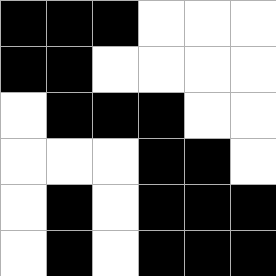[["black", "black", "black", "white", "white", "white"], ["black", "black", "white", "white", "white", "white"], ["white", "black", "black", "black", "white", "white"], ["white", "white", "white", "black", "black", "white"], ["white", "black", "white", "black", "black", "black"], ["white", "black", "white", "black", "black", "black"]]